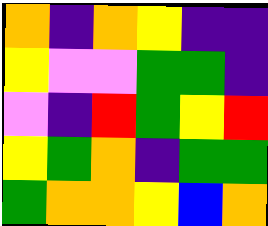[["orange", "indigo", "orange", "yellow", "indigo", "indigo"], ["yellow", "violet", "violet", "green", "green", "indigo"], ["violet", "indigo", "red", "green", "yellow", "red"], ["yellow", "green", "orange", "indigo", "green", "green"], ["green", "orange", "orange", "yellow", "blue", "orange"]]